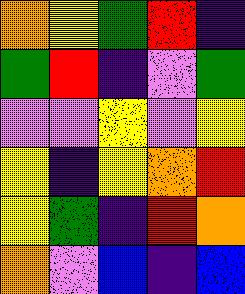[["orange", "yellow", "green", "red", "indigo"], ["green", "red", "indigo", "violet", "green"], ["violet", "violet", "yellow", "violet", "yellow"], ["yellow", "indigo", "yellow", "orange", "red"], ["yellow", "green", "indigo", "red", "orange"], ["orange", "violet", "blue", "indigo", "blue"]]